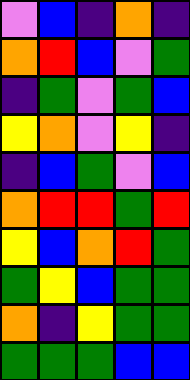[["violet", "blue", "indigo", "orange", "indigo"], ["orange", "red", "blue", "violet", "green"], ["indigo", "green", "violet", "green", "blue"], ["yellow", "orange", "violet", "yellow", "indigo"], ["indigo", "blue", "green", "violet", "blue"], ["orange", "red", "red", "green", "red"], ["yellow", "blue", "orange", "red", "green"], ["green", "yellow", "blue", "green", "green"], ["orange", "indigo", "yellow", "green", "green"], ["green", "green", "green", "blue", "blue"]]